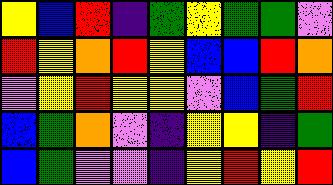[["yellow", "blue", "red", "indigo", "green", "yellow", "green", "green", "violet"], ["red", "yellow", "orange", "red", "yellow", "blue", "blue", "red", "orange"], ["violet", "yellow", "red", "yellow", "yellow", "violet", "blue", "green", "red"], ["blue", "green", "orange", "violet", "indigo", "yellow", "yellow", "indigo", "green"], ["blue", "green", "violet", "violet", "indigo", "yellow", "red", "yellow", "red"]]